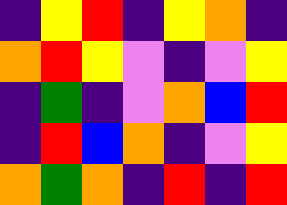[["indigo", "yellow", "red", "indigo", "yellow", "orange", "indigo"], ["orange", "red", "yellow", "violet", "indigo", "violet", "yellow"], ["indigo", "green", "indigo", "violet", "orange", "blue", "red"], ["indigo", "red", "blue", "orange", "indigo", "violet", "yellow"], ["orange", "green", "orange", "indigo", "red", "indigo", "red"]]